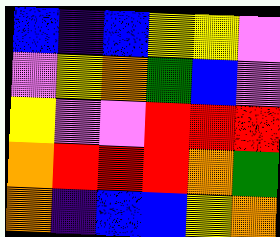[["blue", "indigo", "blue", "yellow", "yellow", "violet"], ["violet", "yellow", "orange", "green", "blue", "violet"], ["yellow", "violet", "violet", "red", "red", "red"], ["orange", "red", "red", "red", "orange", "green"], ["orange", "indigo", "blue", "blue", "yellow", "orange"]]